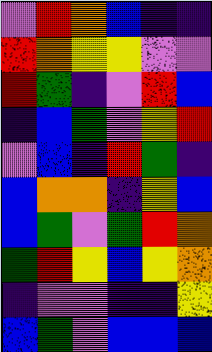[["violet", "red", "orange", "blue", "indigo", "indigo"], ["red", "orange", "yellow", "yellow", "violet", "violet"], ["red", "green", "indigo", "violet", "red", "blue"], ["indigo", "blue", "green", "violet", "yellow", "red"], ["violet", "blue", "indigo", "red", "green", "indigo"], ["blue", "orange", "orange", "indigo", "yellow", "blue"], ["blue", "green", "violet", "green", "red", "orange"], ["green", "red", "yellow", "blue", "yellow", "orange"], ["indigo", "violet", "violet", "indigo", "indigo", "yellow"], ["blue", "green", "violet", "blue", "blue", "blue"]]